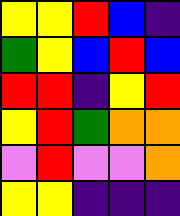[["yellow", "yellow", "red", "blue", "indigo"], ["green", "yellow", "blue", "red", "blue"], ["red", "red", "indigo", "yellow", "red"], ["yellow", "red", "green", "orange", "orange"], ["violet", "red", "violet", "violet", "orange"], ["yellow", "yellow", "indigo", "indigo", "indigo"]]